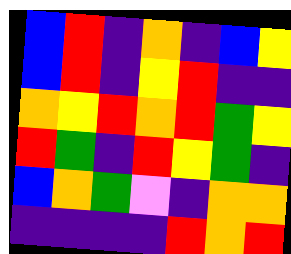[["blue", "red", "indigo", "orange", "indigo", "blue", "yellow"], ["blue", "red", "indigo", "yellow", "red", "indigo", "indigo"], ["orange", "yellow", "red", "orange", "red", "green", "yellow"], ["red", "green", "indigo", "red", "yellow", "green", "indigo"], ["blue", "orange", "green", "violet", "indigo", "orange", "orange"], ["indigo", "indigo", "indigo", "indigo", "red", "orange", "red"]]